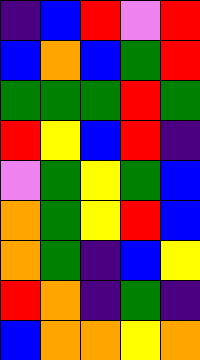[["indigo", "blue", "red", "violet", "red"], ["blue", "orange", "blue", "green", "red"], ["green", "green", "green", "red", "green"], ["red", "yellow", "blue", "red", "indigo"], ["violet", "green", "yellow", "green", "blue"], ["orange", "green", "yellow", "red", "blue"], ["orange", "green", "indigo", "blue", "yellow"], ["red", "orange", "indigo", "green", "indigo"], ["blue", "orange", "orange", "yellow", "orange"]]